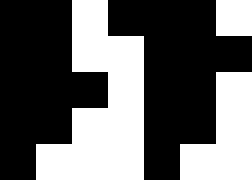[["black", "black", "white", "black", "black", "black", "white"], ["black", "black", "white", "white", "black", "black", "black"], ["black", "black", "black", "white", "black", "black", "white"], ["black", "black", "white", "white", "black", "black", "white"], ["black", "white", "white", "white", "black", "white", "white"]]